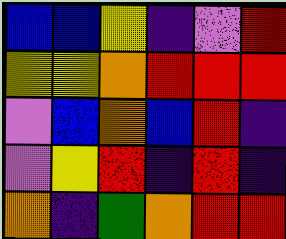[["blue", "blue", "yellow", "indigo", "violet", "red"], ["yellow", "yellow", "orange", "red", "red", "red"], ["violet", "blue", "orange", "blue", "red", "indigo"], ["violet", "yellow", "red", "indigo", "red", "indigo"], ["orange", "indigo", "green", "orange", "red", "red"]]